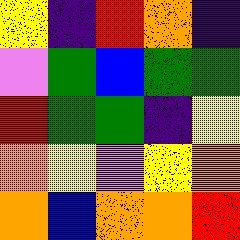[["yellow", "indigo", "red", "orange", "indigo"], ["violet", "green", "blue", "green", "green"], ["red", "green", "green", "indigo", "yellow"], ["orange", "yellow", "violet", "yellow", "orange"], ["orange", "blue", "orange", "orange", "red"]]